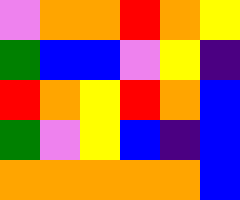[["violet", "orange", "orange", "red", "orange", "yellow"], ["green", "blue", "blue", "violet", "yellow", "indigo"], ["red", "orange", "yellow", "red", "orange", "blue"], ["green", "violet", "yellow", "blue", "indigo", "blue"], ["orange", "orange", "orange", "orange", "orange", "blue"]]